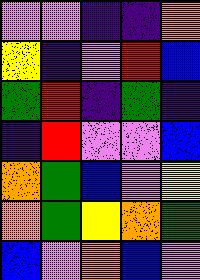[["violet", "violet", "indigo", "indigo", "orange"], ["yellow", "indigo", "violet", "red", "blue"], ["green", "red", "indigo", "green", "indigo"], ["indigo", "red", "violet", "violet", "blue"], ["orange", "green", "blue", "violet", "yellow"], ["orange", "green", "yellow", "orange", "green"], ["blue", "violet", "orange", "blue", "violet"]]